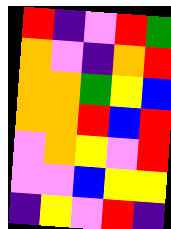[["red", "indigo", "violet", "red", "green"], ["orange", "violet", "indigo", "orange", "red"], ["orange", "orange", "green", "yellow", "blue"], ["orange", "orange", "red", "blue", "red"], ["violet", "orange", "yellow", "violet", "red"], ["violet", "violet", "blue", "yellow", "yellow"], ["indigo", "yellow", "violet", "red", "indigo"]]